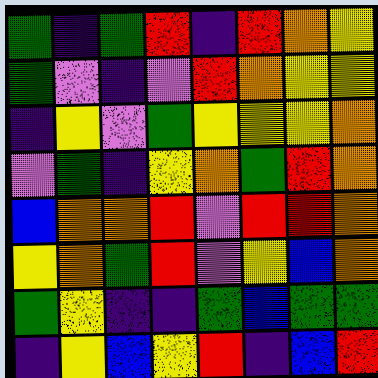[["green", "indigo", "green", "red", "indigo", "red", "orange", "yellow"], ["green", "violet", "indigo", "violet", "red", "orange", "yellow", "yellow"], ["indigo", "yellow", "violet", "green", "yellow", "yellow", "yellow", "orange"], ["violet", "green", "indigo", "yellow", "orange", "green", "red", "orange"], ["blue", "orange", "orange", "red", "violet", "red", "red", "orange"], ["yellow", "orange", "green", "red", "violet", "yellow", "blue", "orange"], ["green", "yellow", "indigo", "indigo", "green", "blue", "green", "green"], ["indigo", "yellow", "blue", "yellow", "red", "indigo", "blue", "red"]]